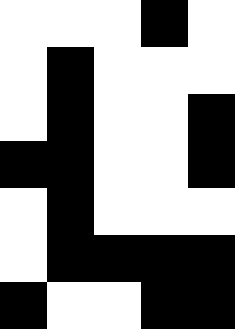[["white", "white", "white", "black", "white"], ["white", "black", "white", "white", "white"], ["white", "black", "white", "white", "black"], ["black", "black", "white", "white", "black"], ["white", "black", "white", "white", "white"], ["white", "black", "black", "black", "black"], ["black", "white", "white", "black", "black"]]